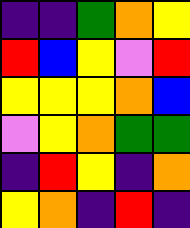[["indigo", "indigo", "green", "orange", "yellow"], ["red", "blue", "yellow", "violet", "red"], ["yellow", "yellow", "yellow", "orange", "blue"], ["violet", "yellow", "orange", "green", "green"], ["indigo", "red", "yellow", "indigo", "orange"], ["yellow", "orange", "indigo", "red", "indigo"]]